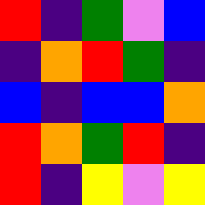[["red", "indigo", "green", "violet", "blue"], ["indigo", "orange", "red", "green", "indigo"], ["blue", "indigo", "blue", "blue", "orange"], ["red", "orange", "green", "red", "indigo"], ["red", "indigo", "yellow", "violet", "yellow"]]